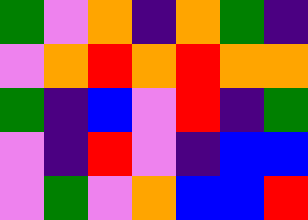[["green", "violet", "orange", "indigo", "orange", "green", "indigo"], ["violet", "orange", "red", "orange", "red", "orange", "orange"], ["green", "indigo", "blue", "violet", "red", "indigo", "green"], ["violet", "indigo", "red", "violet", "indigo", "blue", "blue"], ["violet", "green", "violet", "orange", "blue", "blue", "red"]]